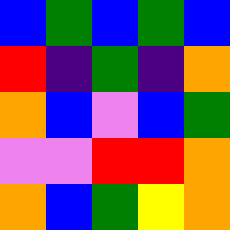[["blue", "green", "blue", "green", "blue"], ["red", "indigo", "green", "indigo", "orange"], ["orange", "blue", "violet", "blue", "green"], ["violet", "violet", "red", "red", "orange"], ["orange", "blue", "green", "yellow", "orange"]]